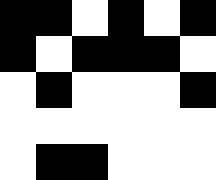[["black", "black", "white", "black", "white", "black"], ["black", "white", "black", "black", "black", "white"], ["white", "black", "white", "white", "white", "black"], ["white", "white", "white", "white", "white", "white"], ["white", "black", "black", "white", "white", "white"]]